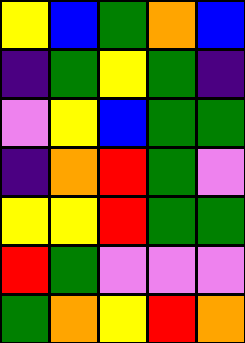[["yellow", "blue", "green", "orange", "blue"], ["indigo", "green", "yellow", "green", "indigo"], ["violet", "yellow", "blue", "green", "green"], ["indigo", "orange", "red", "green", "violet"], ["yellow", "yellow", "red", "green", "green"], ["red", "green", "violet", "violet", "violet"], ["green", "orange", "yellow", "red", "orange"]]